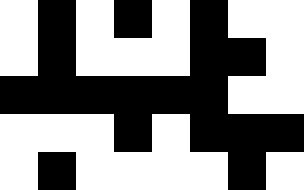[["white", "black", "white", "black", "white", "black", "white", "white"], ["white", "black", "white", "white", "white", "black", "black", "white"], ["black", "black", "black", "black", "black", "black", "white", "white"], ["white", "white", "white", "black", "white", "black", "black", "black"], ["white", "black", "white", "white", "white", "white", "black", "white"]]